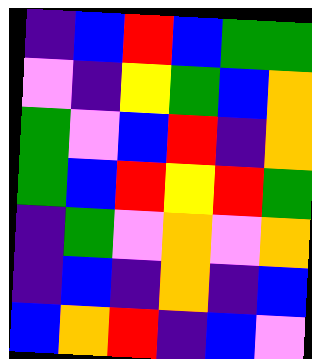[["indigo", "blue", "red", "blue", "green", "green"], ["violet", "indigo", "yellow", "green", "blue", "orange"], ["green", "violet", "blue", "red", "indigo", "orange"], ["green", "blue", "red", "yellow", "red", "green"], ["indigo", "green", "violet", "orange", "violet", "orange"], ["indigo", "blue", "indigo", "orange", "indigo", "blue"], ["blue", "orange", "red", "indigo", "blue", "violet"]]